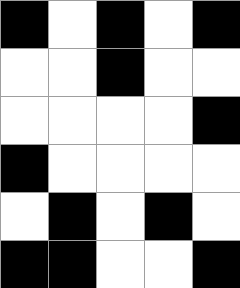[["black", "white", "black", "white", "black"], ["white", "white", "black", "white", "white"], ["white", "white", "white", "white", "black"], ["black", "white", "white", "white", "white"], ["white", "black", "white", "black", "white"], ["black", "black", "white", "white", "black"]]